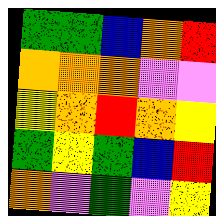[["green", "green", "blue", "orange", "red"], ["orange", "orange", "orange", "violet", "violet"], ["yellow", "orange", "red", "orange", "yellow"], ["green", "yellow", "green", "blue", "red"], ["orange", "violet", "green", "violet", "yellow"]]